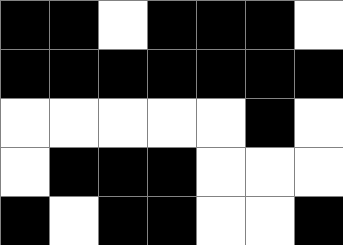[["black", "black", "white", "black", "black", "black", "white"], ["black", "black", "black", "black", "black", "black", "black"], ["white", "white", "white", "white", "white", "black", "white"], ["white", "black", "black", "black", "white", "white", "white"], ["black", "white", "black", "black", "white", "white", "black"]]